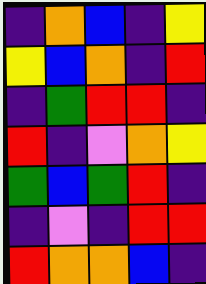[["indigo", "orange", "blue", "indigo", "yellow"], ["yellow", "blue", "orange", "indigo", "red"], ["indigo", "green", "red", "red", "indigo"], ["red", "indigo", "violet", "orange", "yellow"], ["green", "blue", "green", "red", "indigo"], ["indigo", "violet", "indigo", "red", "red"], ["red", "orange", "orange", "blue", "indigo"]]